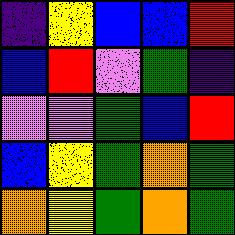[["indigo", "yellow", "blue", "blue", "red"], ["blue", "red", "violet", "green", "indigo"], ["violet", "violet", "green", "blue", "red"], ["blue", "yellow", "green", "orange", "green"], ["orange", "yellow", "green", "orange", "green"]]